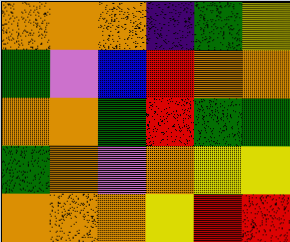[["orange", "orange", "orange", "indigo", "green", "yellow"], ["green", "violet", "blue", "red", "orange", "orange"], ["orange", "orange", "green", "red", "green", "green"], ["green", "orange", "violet", "orange", "yellow", "yellow"], ["orange", "orange", "orange", "yellow", "red", "red"]]